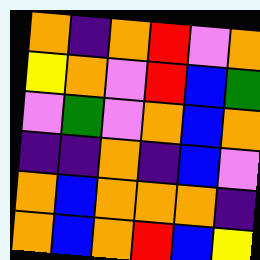[["orange", "indigo", "orange", "red", "violet", "orange"], ["yellow", "orange", "violet", "red", "blue", "green"], ["violet", "green", "violet", "orange", "blue", "orange"], ["indigo", "indigo", "orange", "indigo", "blue", "violet"], ["orange", "blue", "orange", "orange", "orange", "indigo"], ["orange", "blue", "orange", "red", "blue", "yellow"]]